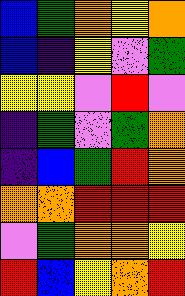[["blue", "green", "orange", "yellow", "orange"], ["blue", "indigo", "yellow", "violet", "green"], ["yellow", "yellow", "violet", "red", "violet"], ["indigo", "green", "violet", "green", "orange"], ["indigo", "blue", "green", "red", "orange"], ["orange", "orange", "red", "red", "red"], ["violet", "green", "orange", "orange", "yellow"], ["red", "blue", "yellow", "orange", "red"]]